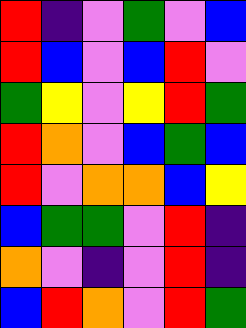[["red", "indigo", "violet", "green", "violet", "blue"], ["red", "blue", "violet", "blue", "red", "violet"], ["green", "yellow", "violet", "yellow", "red", "green"], ["red", "orange", "violet", "blue", "green", "blue"], ["red", "violet", "orange", "orange", "blue", "yellow"], ["blue", "green", "green", "violet", "red", "indigo"], ["orange", "violet", "indigo", "violet", "red", "indigo"], ["blue", "red", "orange", "violet", "red", "green"]]